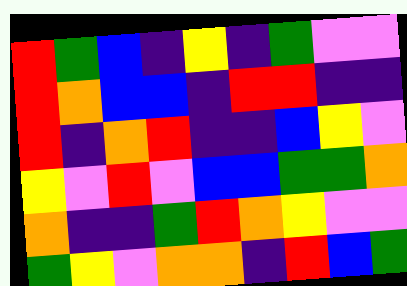[["red", "green", "blue", "indigo", "yellow", "indigo", "green", "violet", "violet"], ["red", "orange", "blue", "blue", "indigo", "red", "red", "indigo", "indigo"], ["red", "indigo", "orange", "red", "indigo", "indigo", "blue", "yellow", "violet"], ["yellow", "violet", "red", "violet", "blue", "blue", "green", "green", "orange"], ["orange", "indigo", "indigo", "green", "red", "orange", "yellow", "violet", "violet"], ["green", "yellow", "violet", "orange", "orange", "indigo", "red", "blue", "green"]]